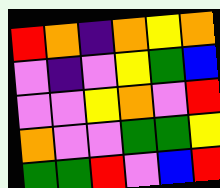[["red", "orange", "indigo", "orange", "yellow", "orange"], ["violet", "indigo", "violet", "yellow", "green", "blue"], ["violet", "violet", "yellow", "orange", "violet", "red"], ["orange", "violet", "violet", "green", "green", "yellow"], ["green", "green", "red", "violet", "blue", "red"]]